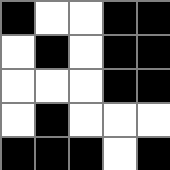[["black", "white", "white", "black", "black"], ["white", "black", "white", "black", "black"], ["white", "white", "white", "black", "black"], ["white", "black", "white", "white", "white"], ["black", "black", "black", "white", "black"]]